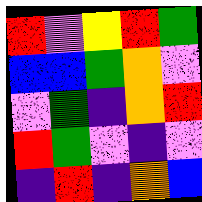[["red", "violet", "yellow", "red", "green"], ["blue", "blue", "green", "orange", "violet"], ["violet", "green", "indigo", "orange", "red"], ["red", "green", "violet", "indigo", "violet"], ["indigo", "red", "indigo", "orange", "blue"]]